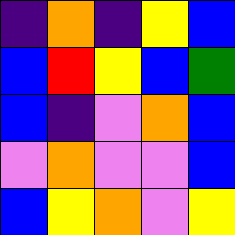[["indigo", "orange", "indigo", "yellow", "blue"], ["blue", "red", "yellow", "blue", "green"], ["blue", "indigo", "violet", "orange", "blue"], ["violet", "orange", "violet", "violet", "blue"], ["blue", "yellow", "orange", "violet", "yellow"]]